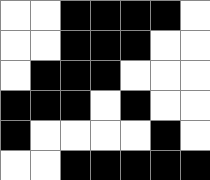[["white", "white", "black", "black", "black", "black", "white"], ["white", "white", "black", "black", "black", "white", "white"], ["white", "black", "black", "black", "white", "white", "white"], ["black", "black", "black", "white", "black", "white", "white"], ["black", "white", "white", "white", "white", "black", "white"], ["white", "white", "black", "black", "black", "black", "black"]]